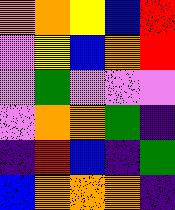[["orange", "orange", "yellow", "blue", "red"], ["violet", "yellow", "blue", "orange", "red"], ["violet", "green", "violet", "violet", "violet"], ["violet", "orange", "orange", "green", "indigo"], ["indigo", "red", "blue", "indigo", "green"], ["blue", "orange", "orange", "orange", "indigo"]]